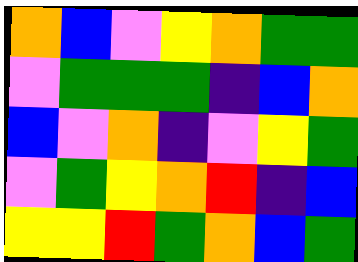[["orange", "blue", "violet", "yellow", "orange", "green", "green"], ["violet", "green", "green", "green", "indigo", "blue", "orange"], ["blue", "violet", "orange", "indigo", "violet", "yellow", "green"], ["violet", "green", "yellow", "orange", "red", "indigo", "blue"], ["yellow", "yellow", "red", "green", "orange", "blue", "green"]]